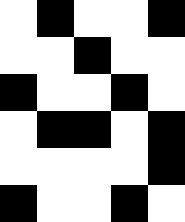[["white", "black", "white", "white", "black"], ["white", "white", "black", "white", "white"], ["black", "white", "white", "black", "white"], ["white", "black", "black", "white", "black"], ["white", "white", "white", "white", "black"], ["black", "white", "white", "black", "white"]]